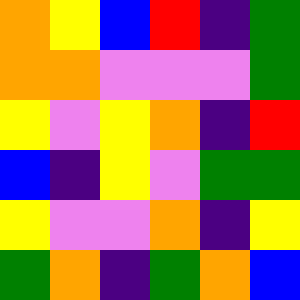[["orange", "yellow", "blue", "red", "indigo", "green"], ["orange", "orange", "violet", "violet", "violet", "green"], ["yellow", "violet", "yellow", "orange", "indigo", "red"], ["blue", "indigo", "yellow", "violet", "green", "green"], ["yellow", "violet", "violet", "orange", "indigo", "yellow"], ["green", "orange", "indigo", "green", "orange", "blue"]]